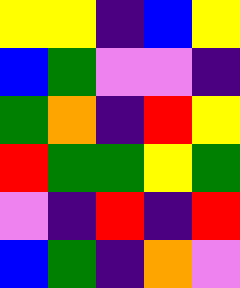[["yellow", "yellow", "indigo", "blue", "yellow"], ["blue", "green", "violet", "violet", "indigo"], ["green", "orange", "indigo", "red", "yellow"], ["red", "green", "green", "yellow", "green"], ["violet", "indigo", "red", "indigo", "red"], ["blue", "green", "indigo", "orange", "violet"]]